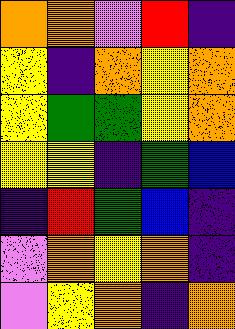[["orange", "orange", "violet", "red", "indigo"], ["yellow", "indigo", "orange", "yellow", "orange"], ["yellow", "green", "green", "yellow", "orange"], ["yellow", "yellow", "indigo", "green", "blue"], ["indigo", "red", "green", "blue", "indigo"], ["violet", "orange", "yellow", "orange", "indigo"], ["violet", "yellow", "orange", "indigo", "orange"]]